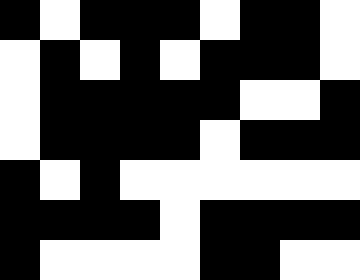[["black", "white", "black", "black", "black", "white", "black", "black", "white"], ["white", "black", "white", "black", "white", "black", "black", "black", "white"], ["white", "black", "black", "black", "black", "black", "white", "white", "black"], ["white", "black", "black", "black", "black", "white", "black", "black", "black"], ["black", "white", "black", "white", "white", "white", "white", "white", "white"], ["black", "black", "black", "black", "white", "black", "black", "black", "black"], ["black", "white", "white", "white", "white", "black", "black", "white", "white"]]